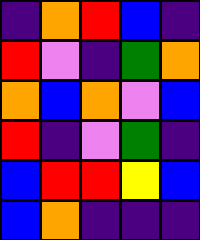[["indigo", "orange", "red", "blue", "indigo"], ["red", "violet", "indigo", "green", "orange"], ["orange", "blue", "orange", "violet", "blue"], ["red", "indigo", "violet", "green", "indigo"], ["blue", "red", "red", "yellow", "blue"], ["blue", "orange", "indigo", "indigo", "indigo"]]